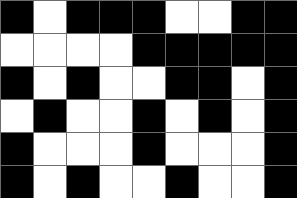[["black", "white", "black", "black", "black", "white", "white", "black", "black"], ["white", "white", "white", "white", "black", "black", "black", "black", "black"], ["black", "white", "black", "white", "white", "black", "black", "white", "black"], ["white", "black", "white", "white", "black", "white", "black", "white", "black"], ["black", "white", "white", "white", "black", "white", "white", "white", "black"], ["black", "white", "black", "white", "white", "black", "white", "white", "black"]]